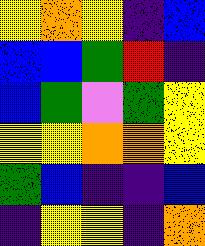[["yellow", "orange", "yellow", "indigo", "blue"], ["blue", "blue", "green", "red", "indigo"], ["blue", "green", "violet", "green", "yellow"], ["yellow", "yellow", "orange", "orange", "yellow"], ["green", "blue", "indigo", "indigo", "blue"], ["indigo", "yellow", "yellow", "indigo", "orange"]]